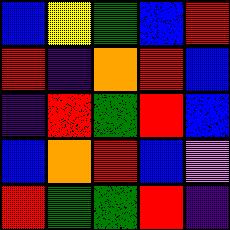[["blue", "yellow", "green", "blue", "red"], ["red", "indigo", "orange", "red", "blue"], ["indigo", "red", "green", "red", "blue"], ["blue", "orange", "red", "blue", "violet"], ["red", "green", "green", "red", "indigo"]]